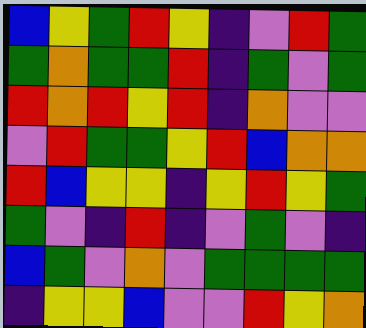[["blue", "yellow", "green", "red", "yellow", "indigo", "violet", "red", "green"], ["green", "orange", "green", "green", "red", "indigo", "green", "violet", "green"], ["red", "orange", "red", "yellow", "red", "indigo", "orange", "violet", "violet"], ["violet", "red", "green", "green", "yellow", "red", "blue", "orange", "orange"], ["red", "blue", "yellow", "yellow", "indigo", "yellow", "red", "yellow", "green"], ["green", "violet", "indigo", "red", "indigo", "violet", "green", "violet", "indigo"], ["blue", "green", "violet", "orange", "violet", "green", "green", "green", "green"], ["indigo", "yellow", "yellow", "blue", "violet", "violet", "red", "yellow", "orange"]]